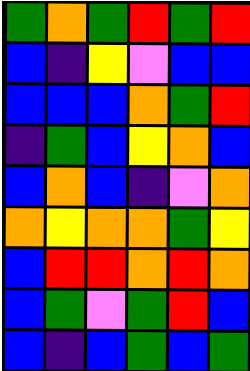[["green", "orange", "green", "red", "green", "red"], ["blue", "indigo", "yellow", "violet", "blue", "blue"], ["blue", "blue", "blue", "orange", "green", "red"], ["indigo", "green", "blue", "yellow", "orange", "blue"], ["blue", "orange", "blue", "indigo", "violet", "orange"], ["orange", "yellow", "orange", "orange", "green", "yellow"], ["blue", "red", "red", "orange", "red", "orange"], ["blue", "green", "violet", "green", "red", "blue"], ["blue", "indigo", "blue", "green", "blue", "green"]]